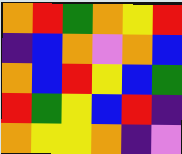[["orange", "red", "green", "orange", "yellow", "red"], ["indigo", "blue", "orange", "violet", "orange", "blue"], ["orange", "blue", "red", "yellow", "blue", "green"], ["red", "green", "yellow", "blue", "red", "indigo"], ["orange", "yellow", "yellow", "orange", "indigo", "violet"]]